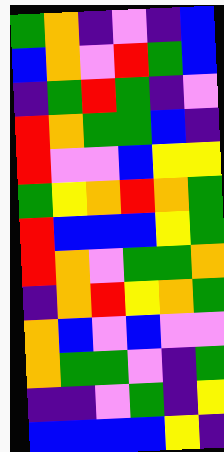[["green", "orange", "indigo", "violet", "indigo", "blue"], ["blue", "orange", "violet", "red", "green", "blue"], ["indigo", "green", "red", "green", "indigo", "violet"], ["red", "orange", "green", "green", "blue", "indigo"], ["red", "violet", "violet", "blue", "yellow", "yellow"], ["green", "yellow", "orange", "red", "orange", "green"], ["red", "blue", "blue", "blue", "yellow", "green"], ["red", "orange", "violet", "green", "green", "orange"], ["indigo", "orange", "red", "yellow", "orange", "green"], ["orange", "blue", "violet", "blue", "violet", "violet"], ["orange", "green", "green", "violet", "indigo", "green"], ["indigo", "indigo", "violet", "green", "indigo", "yellow"], ["blue", "blue", "blue", "blue", "yellow", "indigo"]]